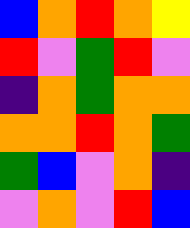[["blue", "orange", "red", "orange", "yellow"], ["red", "violet", "green", "red", "violet"], ["indigo", "orange", "green", "orange", "orange"], ["orange", "orange", "red", "orange", "green"], ["green", "blue", "violet", "orange", "indigo"], ["violet", "orange", "violet", "red", "blue"]]